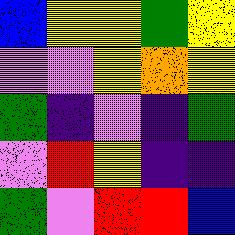[["blue", "yellow", "yellow", "green", "yellow"], ["violet", "violet", "yellow", "orange", "yellow"], ["green", "indigo", "violet", "indigo", "green"], ["violet", "red", "yellow", "indigo", "indigo"], ["green", "violet", "red", "red", "blue"]]